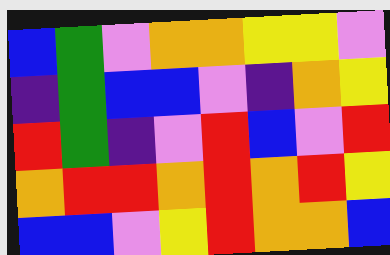[["blue", "green", "violet", "orange", "orange", "yellow", "yellow", "violet"], ["indigo", "green", "blue", "blue", "violet", "indigo", "orange", "yellow"], ["red", "green", "indigo", "violet", "red", "blue", "violet", "red"], ["orange", "red", "red", "orange", "red", "orange", "red", "yellow"], ["blue", "blue", "violet", "yellow", "red", "orange", "orange", "blue"]]